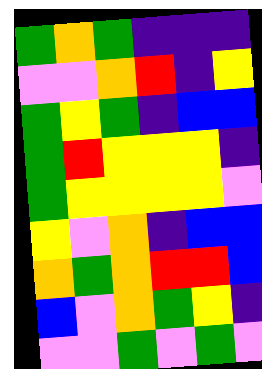[["green", "orange", "green", "indigo", "indigo", "indigo"], ["violet", "violet", "orange", "red", "indigo", "yellow"], ["green", "yellow", "green", "indigo", "blue", "blue"], ["green", "red", "yellow", "yellow", "yellow", "indigo"], ["green", "yellow", "yellow", "yellow", "yellow", "violet"], ["yellow", "violet", "orange", "indigo", "blue", "blue"], ["orange", "green", "orange", "red", "red", "blue"], ["blue", "violet", "orange", "green", "yellow", "indigo"], ["violet", "violet", "green", "violet", "green", "violet"]]